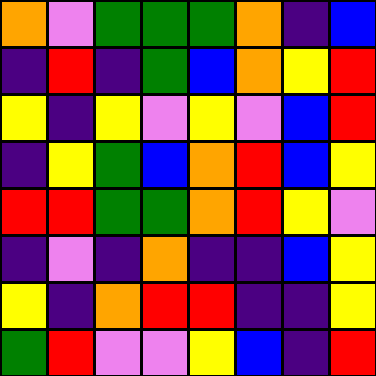[["orange", "violet", "green", "green", "green", "orange", "indigo", "blue"], ["indigo", "red", "indigo", "green", "blue", "orange", "yellow", "red"], ["yellow", "indigo", "yellow", "violet", "yellow", "violet", "blue", "red"], ["indigo", "yellow", "green", "blue", "orange", "red", "blue", "yellow"], ["red", "red", "green", "green", "orange", "red", "yellow", "violet"], ["indigo", "violet", "indigo", "orange", "indigo", "indigo", "blue", "yellow"], ["yellow", "indigo", "orange", "red", "red", "indigo", "indigo", "yellow"], ["green", "red", "violet", "violet", "yellow", "blue", "indigo", "red"]]